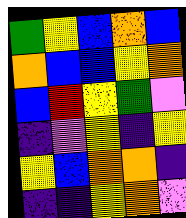[["green", "yellow", "blue", "orange", "blue"], ["orange", "blue", "blue", "yellow", "orange"], ["blue", "red", "yellow", "green", "violet"], ["indigo", "violet", "yellow", "indigo", "yellow"], ["yellow", "blue", "orange", "orange", "indigo"], ["indigo", "indigo", "yellow", "orange", "violet"]]